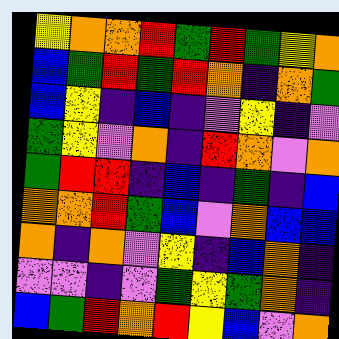[["yellow", "orange", "orange", "red", "green", "red", "green", "yellow", "orange"], ["blue", "green", "red", "green", "red", "orange", "indigo", "orange", "green"], ["blue", "yellow", "indigo", "blue", "indigo", "violet", "yellow", "indigo", "violet"], ["green", "yellow", "violet", "orange", "indigo", "red", "orange", "violet", "orange"], ["green", "red", "red", "indigo", "blue", "indigo", "green", "indigo", "blue"], ["orange", "orange", "red", "green", "blue", "violet", "orange", "blue", "blue"], ["orange", "indigo", "orange", "violet", "yellow", "indigo", "blue", "orange", "indigo"], ["violet", "violet", "indigo", "violet", "green", "yellow", "green", "orange", "indigo"], ["blue", "green", "red", "orange", "red", "yellow", "blue", "violet", "orange"]]